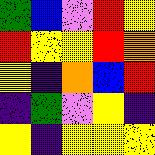[["green", "blue", "violet", "red", "yellow"], ["red", "yellow", "yellow", "red", "orange"], ["yellow", "indigo", "orange", "blue", "red"], ["indigo", "green", "violet", "yellow", "indigo"], ["yellow", "indigo", "yellow", "yellow", "yellow"]]